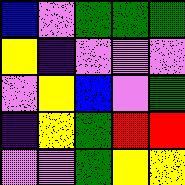[["blue", "violet", "green", "green", "green"], ["yellow", "indigo", "violet", "violet", "violet"], ["violet", "yellow", "blue", "violet", "green"], ["indigo", "yellow", "green", "red", "red"], ["violet", "violet", "green", "yellow", "yellow"]]